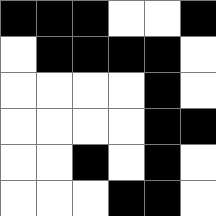[["black", "black", "black", "white", "white", "black"], ["white", "black", "black", "black", "black", "white"], ["white", "white", "white", "white", "black", "white"], ["white", "white", "white", "white", "black", "black"], ["white", "white", "black", "white", "black", "white"], ["white", "white", "white", "black", "black", "white"]]